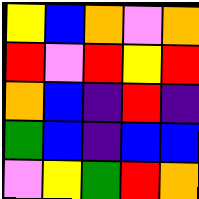[["yellow", "blue", "orange", "violet", "orange"], ["red", "violet", "red", "yellow", "red"], ["orange", "blue", "indigo", "red", "indigo"], ["green", "blue", "indigo", "blue", "blue"], ["violet", "yellow", "green", "red", "orange"]]